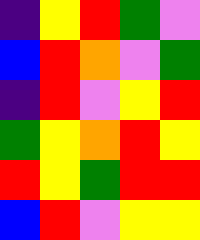[["indigo", "yellow", "red", "green", "violet"], ["blue", "red", "orange", "violet", "green"], ["indigo", "red", "violet", "yellow", "red"], ["green", "yellow", "orange", "red", "yellow"], ["red", "yellow", "green", "red", "red"], ["blue", "red", "violet", "yellow", "yellow"]]